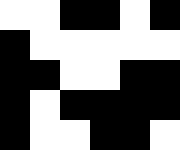[["white", "white", "black", "black", "white", "black"], ["black", "white", "white", "white", "white", "white"], ["black", "black", "white", "white", "black", "black"], ["black", "white", "black", "black", "black", "black"], ["black", "white", "white", "black", "black", "white"]]